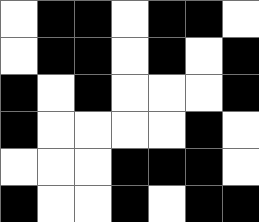[["white", "black", "black", "white", "black", "black", "white"], ["white", "black", "black", "white", "black", "white", "black"], ["black", "white", "black", "white", "white", "white", "black"], ["black", "white", "white", "white", "white", "black", "white"], ["white", "white", "white", "black", "black", "black", "white"], ["black", "white", "white", "black", "white", "black", "black"]]